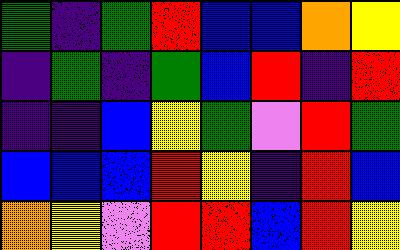[["green", "indigo", "green", "red", "blue", "blue", "orange", "yellow"], ["indigo", "green", "indigo", "green", "blue", "red", "indigo", "red"], ["indigo", "indigo", "blue", "yellow", "green", "violet", "red", "green"], ["blue", "blue", "blue", "red", "yellow", "indigo", "red", "blue"], ["orange", "yellow", "violet", "red", "red", "blue", "red", "yellow"]]